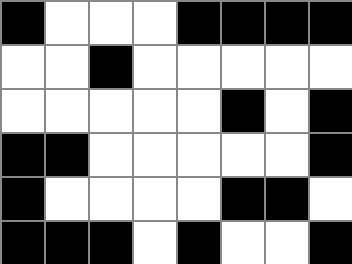[["black", "white", "white", "white", "black", "black", "black", "black"], ["white", "white", "black", "white", "white", "white", "white", "white"], ["white", "white", "white", "white", "white", "black", "white", "black"], ["black", "black", "white", "white", "white", "white", "white", "black"], ["black", "white", "white", "white", "white", "black", "black", "white"], ["black", "black", "black", "white", "black", "white", "white", "black"]]